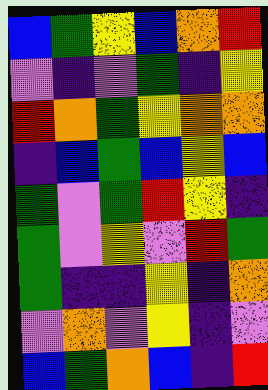[["blue", "green", "yellow", "blue", "orange", "red"], ["violet", "indigo", "violet", "green", "indigo", "yellow"], ["red", "orange", "green", "yellow", "orange", "orange"], ["indigo", "blue", "green", "blue", "yellow", "blue"], ["green", "violet", "green", "red", "yellow", "indigo"], ["green", "violet", "yellow", "violet", "red", "green"], ["green", "indigo", "indigo", "yellow", "indigo", "orange"], ["violet", "orange", "violet", "yellow", "indigo", "violet"], ["blue", "green", "orange", "blue", "indigo", "red"]]